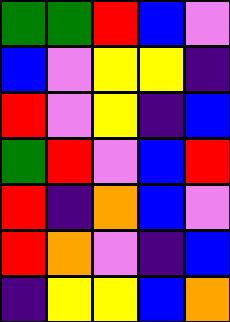[["green", "green", "red", "blue", "violet"], ["blue", "violet", "yellow", "yellow", "indigo"], ["red", "violet", "yellow", "indigo", "blue"], ["green", "red", "violet", "blue", "red"], ["red", "indigo", "orange", "blue", "violet"], ["red", "orange", "violet", "indigo", "blue"], ["indigo", "yellow", "yellow", "blue", "orange"]]